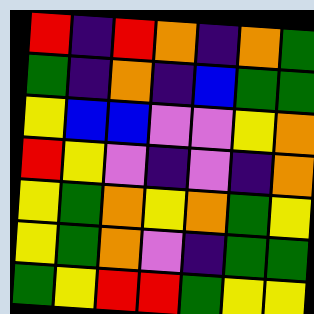[["red", "indigo", "red", "orange", "indigo", "orange", "green"], ["green", "indigo", "orange", "indigo", "blue", "green", "green"], ["yellow", "blue", "blue", "violet", "violet", "yellow", "orange"], ["red", "yellow", "violet", "indigo", "violet", "indigo", "orange"], ["yellow", "green", "orange", "yellow", "orange", "green", "yellow"], ["yellow", "green", "orange", "violet", "indigo", "green", "green"], ["green", "yellow", "red", "red", "green", "yellow", "yellow"]]